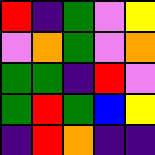[["red", "indigo", "green", "violet", "yellow"], ["violet", "orange", "green", "violet", "orange"], ["green", "green", "indigo", "red", "violet"], ["green", "red", "green", "blue", "yellow"], ["indigo", "red", "orange", "indigo", "indigo"]]